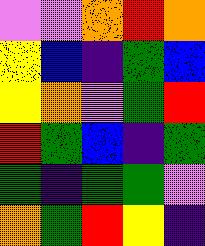[["violet", "violet", "orange", "red", "orange"], ["yellow", "blue", "indigo", "green", "blue"], ["yellow", "orange", "violet", "green", "red"], ["red", "green", "blue", "indigo", "green"], ["green", "indigo", "green", "green", "violet"], ["orange", "green", "red", "yellow", "indigo"]]